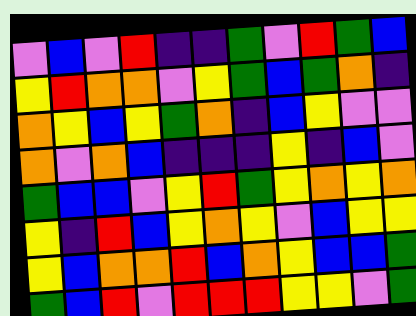[["violet", "blue", "violet", "red", "indigo", "indigo", "green", "violet", "red", "green", "blue"], ["yellow", "red", "orange", "orange", "violet", "yellow", "green", "blue", "green", "orange", "indigo"], ["orange", "yellow", "blue", "yellow", "green", "orange", "indigo", "blue", "yellow", "violet", "violet"], ["orange", "violet", "orange", "blue", "indigo", "indigo", "indigo", "yellow", "indigo", "blue", "violet"], ["green", "blue", "blue", "violet", "yellow", "red", "green", "yellow", "orange", "yellow", "orange"], ["yellow", "indigo", "red", "blue", "yellow", "orange", "yellow", "violet", "blue", "yellow", "yellow"], ["yellow", "blue", "orange", "orange", "red", "blue", "orange", "yellow", "blue", "blue", "green"], ["green", "blue", "red", "violet", "red", "red", "red", "yellow", "yellow", "violet", "green"]]